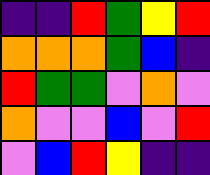[["indigo", "indigo", "red", "green", "yellow", "red"], ["orange", "orange", "orange", "green", "blue", "indigo"], ["red", "green", "green", "violet", "orange", "violet"], ["orange", "violet", "violet", "blue", "violet", "red"], ["violet", "blue", "red", "yellow", "indigo", "indigo"]]